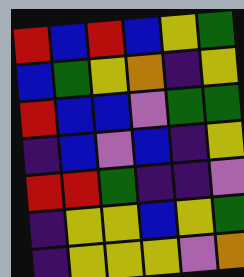[["red", "blue", "red", "blue", "yellow", "green"], ["blue", "green", "yellow", "orange", "indigo", "yellow"], ["red", "blue", "blue", "violet", "green", "green"], ["indigo", "blue", "violet", "blue", "indigo", "yellow"], ["red", "red", "green", "indigo", "indigo", "violet"], ["indigo", "yellow", "yellow", "blue", "yellow", "green"], ["indigo", "yellow", "yellow", "yellow", "violet", "orange"]]